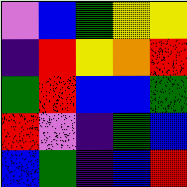[["violet", "blue", "green", "yellow", "yellow"], ["indigo", "red", "yellow", "orange", "red"], ["green", "red", "blue", "blue", "green"], ["red", "violet", "indigo", "green", "blue"], ["blue", "green", "indigo", "blue", "red"]]